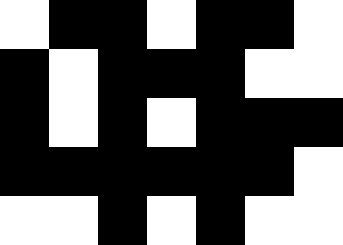[["white", "black", "black", "white", "black", "black", "white"], ["black", "white", "black", "black", "black", "white", "white"], ["black", "white", "black", "white", "black", "black", "black"], ["black", "black", "black", "black", "black", "black", "white"], ["white", "white", "black", "white", "black", "white", "white"]]